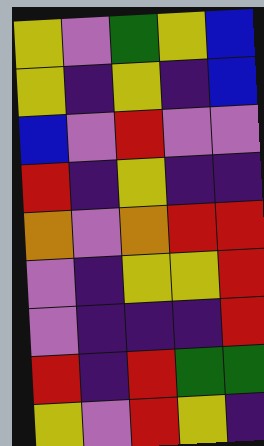[["yellow", "violet", "green", "yellow", "blue"], ["yellow", "indigo", "yellow", "indigo", "blue"], ["blue", "violet", "red", "violet", "violet"], ["red", "indigo", "yellow", "indigo", "indigo"], ["orange", "violet", "orange", "red", "red"], ["violet", "indigo", "yellow", "yellow", "red"], ["violet", "indigo", "indigo", "indigo", "red"], ["red", "indigo", "red", "green", "green"], ["yellow", "violet", "red", "yellow", "indigo"]]